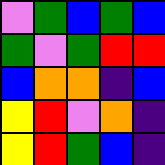[["violet", "green", "blue", "green", "blue"], ["green", "violet", "green", "red", "red"], ["blue", "orange", "orange", "indigo", "blue"], ["yellow", "red", "violet", "orange", "indigo"], ["yellow", "red", "green", "blue", "indigo"]]